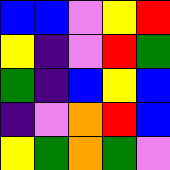[["blue", "blue", "violet", "yellow", "red"], ["yellow", "indigo", "violet", "red", "green"], ["green", "indigo", "blue", "yellow", "blue"], ["indigo", "violet", "orange", "red", "blue"], ["yellow", "green", "orange", "green", "violet"]]